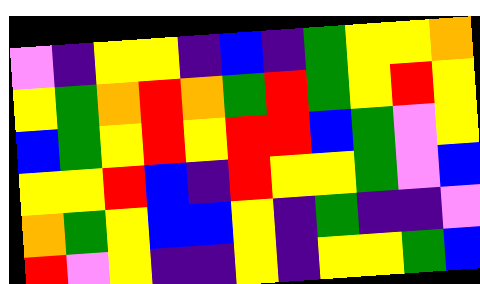[["violet", "indigo", "yellow", "yellow", "indigo", "blue", "indigo", "green", "yellow", "yellow", "orange"], ["yellow", "green", "orange", "red", "orange", "green", "red", "green", "yellow", "red", "yellow"], ["blue", "green", "yellow", "red", "yellow", "red", "red", "blue", "green", "violet", "yellow"], ["yellow", "yellow", "red", "blue", "indigo", "red", "yellow", "yellow", "green", "violet", "blue"], ["orange", "green", "yellow", "blue", "blue", "yellow", "indigo", "green", "indigo", "indigo", "violet"], ["red", "violet", "yellow", "indigo", "indigo", "yellow", "indigo", "yellow", "yellow", "green", "blue"]]